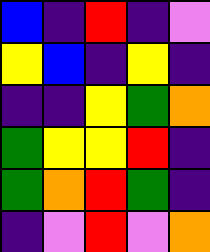[["blue", "indigo", "red", "indigo", "violet"], ["yellow", "blue", "indigo", "yellow", "indigo"], ["indigo", "indigo", "yellow", "green", "orange"], ["green", "yellow", "yellow", "red", "indigo"], ["green", "orange", "red", "green", "indigo"], ["indigo", "violet", "red", "violet", "orange"]]